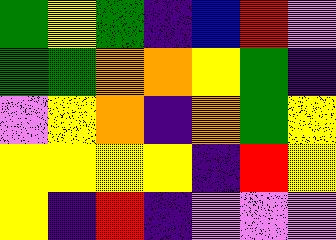[["green", "yellow", "green", "indigo", "blue", "red", "violet"], ["green", "green", "orange", "orange", "yellow", "green", "indigo"], ["violet", "yellow", "orange", "indigo", "orange", "green", "yellow"], ["yellow", "yellow", "yellow", "yellow", "indigo", "red", "yellow"], ["yellow", "indigo", "red", "indigo", "violet", "violet", "violet"]]